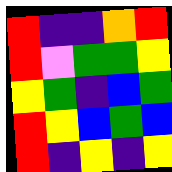[["red", "indigo", "indigo", "orange", "red"], ["red", "violet", "green", "green", "yellow"], ["yellow", "green", "indigo", "blue", "green"], ["red", "yellow", "blue", "green", "blue"], ["red", "indigo", "yellow", "indigo", "yellow"]]